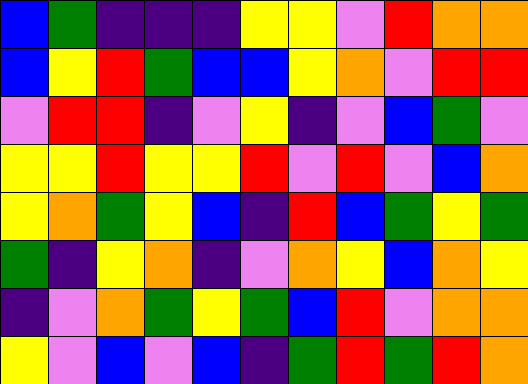[["blue", "green", "indigo", "indigo", "indigo", "yellow", "yellow", "violet", "red", "orange", "orange"], ["blue", "yellow", "red", "green", "blue", "blue", "yellow", "orange", "violet", "red", "red"], ["violet", "red", "red", "indigo", "violet", "yellow", "indigo", "violet", "blue", "green", "violet"], ["yellow", "yellow", "red", "yellow", "yellow", "red", "violet", "red", "violet", "blue", "orange"], ["yellow", "orange", "green", "yellow", "blue", "indigo", "red", "blue", "green", "yellow", "green"], ["green", "indigo", "yellow", "orange", "indigo", "violet", "orange", "yellow", "blue", "orange", "yellow"], ["indigo", "violet", "orange", "green", "yellow", "green", "blue", "red", "violet", "orange", "orange"], ["yellow", "violet", "blue", "violet", "blue", "indigo", "green", "red", "green", "red", "orange"]]